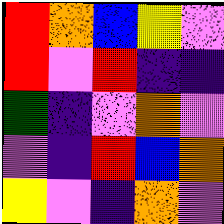[["red", "orange", "blue", "yellow", "violet"], ["red", "violet", "red", "indigo", "indigo"], ["green", "indigo", "violet", "orange", "violet"], ["violet", "indigo", "red", "blue", "orange"], ["yellow", "violet", "indigo", "orange", "violet"]]